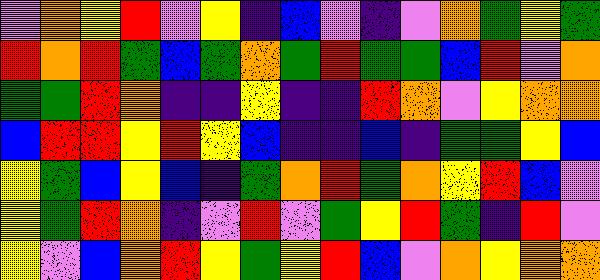[["violet", "orange", "yellow", "red", "violet", "yellow", "indigo", "blue", "violet", "indigo", "violet", "orange", "green", "yellow", "green"], ["red", "orange", "red", "green", "blue", "green", "orange", "green", "red", "green", "green", "blue", "red", "violet", "orange"], ["green", "green", "red", "orange", "indigo", "indigo", "yellow", "indigo", "indigo", "red", "orange", "violet", "yellow", "orange", "orange"], ["blue", "red", "red", "yellow", "red", "yellow", "blue", "indigo", "indigo", "blue", "indigo", "green", "green", "yellow", "blue"], ["yellow", "green", "blue", "yellow", "blue", "indigo", "green", "orange", "red", "green", "orange", "yellow", "red", "blue", "violet"], ["yellow", "green", "red", "orange", "indigo", "violet", "red", "violet", "green", "yellow", "red", "green", "indigo", "red", "violet"], ["yellow", "violet", "blue", "orange", "red", "yellow", "green", "yellow", "red", "blue", "violet", "orange", "yellow", "orange", "orange"]]